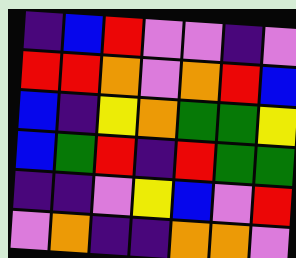[["indigo", "blue", "red", "violet", "violet", "indigo", "violet"], ["red", "red", "orange", "violet", "orange", "red", "blue"], ["blue", "indigo", "yellow", "orange", "green", "green", "yellow"], ["blue", "green", "red", "indigo", "red", "green", "green"], ["indigo", "indigo", "violet", "yellow", "blue", "violet", "red"], ["violet", "orange", "indigo", "indigo", "orange", "orange", "violet"]]